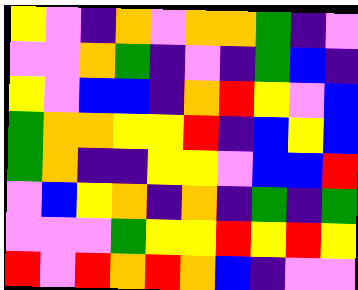[["yellow", "violet", "indigo", "orange", "violet", "orange", "orange", "green", "indigo", "violet"], ["violet", "violet", "orange", "green", "indigo", "violet", "indigo", "green", "blue", "indigo"], ["yellow", "violet", "blue", "blue", "indigo", "orange", "red", "yellow", "violet", "blue"], ["green", "orange", "orange", "yellow", "yellow", "red", "indigo", "blue", "yellow", "blue"], ["green", "orange", "indigo", "indigo", "yellow", "yellow", "violet", "blue", "blue", "red"], ["violet", "blue", "yellow", "orange", "indigo", "orange", "indigo", "green", "indigo", "green"], ["violet", "violet", "violet", "green", "yellow", "yellow", "red", "yellow", "red", "yellow"], ["red", "violet", "red", "orange", "red", "orange", "blue", "indigo", "violet", "violet"]]